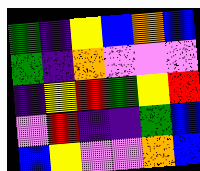[["green", "indigo", "yellow", "blue", "orange", "blue"], ["green", "indigo", "orange", "violet", "violet", "violet"], ["indigo", "yellow", "red", "green", "yellow", "red"], ["violet", "red", "indigo", "indigo", "green", "blue"], ["blue", "yellow", "violet", "violet", "orange", "blue"]]